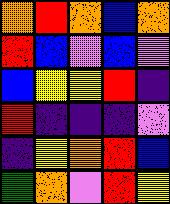[["orange", "red", "orange", "blue", "orange"], ["red", "blue", "violet", "blue", "violet"], ["blue", "yellow", "yellow", "red", "indigo"], ["red", "indigo", "indigo", "indigo", "violet"], ["indigo", "yellow", "orange", "red", "blue"], ["green", "orange", "violet", "red", "yellow"]]